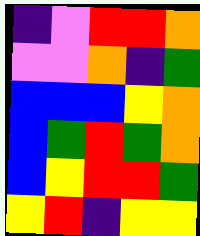[["indigo", "violet", "red", "red", "orange"], ["violet", "violet", "orange", "indigo", "green"], ["blue", "blue", "blue", "yellow", "orange"], ["blue", "green", "red", "green", "orange"], ["blue", "yellow", "red", "red", "green"], ["yellow", "red", "indigo", "yellow", "yellow"]]